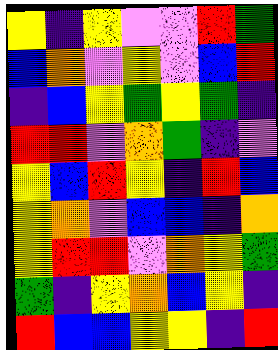[["yellow", "indigo", "yellow", "violet", "violet", "red", "green"], ["blue", "orange", "violet", "yellow", "violet", "blue", "red"], ["indigo", "blue", "yellow", "green", "yellow", "green", "indigo"], ["red", "red", "violet", "orange", "green", "indigo", "violet"], ["yellow", "blue", "red", "yellow", "indigo", "red", "blue"], ["yellow", "orange", "violet", "blue", "blue", "indigo", "orange"], ["yellow", "red", "red", "violet", "orange", "yellow", "green"], ["green", "indigo", "yellow", "orange", "blue", "yellow", "indigo"], ["red", "blue", "blue", "yellow", "yellow", "indigo", "red"]]